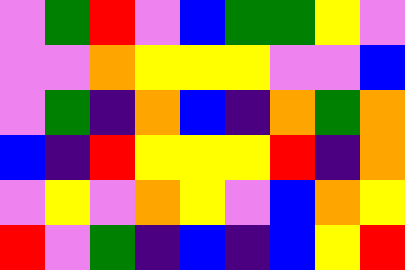[["violet", "green", "red", "violet", "blue", "green", "green", "yellow", "violet"], ["violet", "violet", "orange", "yellow", "yellow", "yellow", "violet", "violet", "blue"], ["violet", "green", "indigo", "orange", "blue", "indigo", "orange", "green", "orange"], ["blue", "indigo", "red", "yellow", "yellow", "yellow", "red", "indigo", "orange"], ["violet", "yellow", "violet", "orange", "yellow", "violet", "blue", "orange", "yellow"], ["red", "violet", "green", "indigo", "blue", "indigo", "blue", "yellow", "red"]]